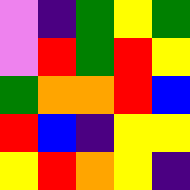[["violet", "indigo", "green", "yellow", "green"], ["violet", "red", "green", "red", "yellow"], ["green", "orange", "orange", "red", "blue"], ["red", "blue", "indigo", "yellow", "yellow"], ["yellow", "red", "orange", "yellow", "indigo"]]